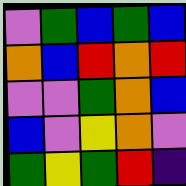[["violet", "green", "blue", "green", "blue"], ["orange", "blue", "red", "orange", "red"], ["violet", "violet", "green", "orange", "blue"], ["blue", "violet", "yellow", "orange", "violet"], ["green", "yellow", "green", "red", "indigo"]]